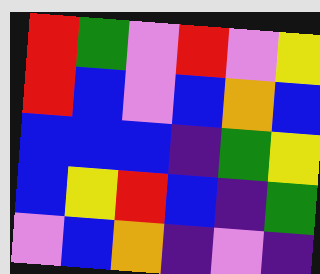[["red", "green", "violet", "red", "violet", "yellow"], ["red", "blue", "violet", "blue", "orange", "blue"], ["blue", "blue", "blue", "indigo", "green", "yellow"], ["blue", "yellow", "red", "blue", "indigo", "green"], ["violet", "blue", "orange", "indigo", "violet", "indigo"]]